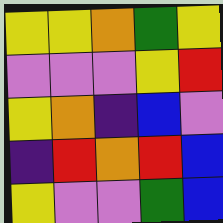[["yellow", "yellow", "orange", "green", "yellow"], ["violet", "violet", "violet", "yellow", "red"], ["yellow", "orange", "indigo", "blue", "violet"], ["indigo", "red", "orange", "red", "blue"], ["yellow", "violet", "violet", "green", "blue"]]